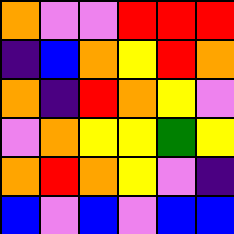[["orange", "violet", "violet", "red", "red", "red"], ["indigo", "blue", "orange", "yellow", "red", "orange"], ["orange", "indigo", "red", "orange", "yellow", "violet"], ["violet", "orange", "yellow", "yellow", "green", "yellow"], ["orange", "red", "orange", "yellow", "violet", "indigo"], ["blue", "violet", "blue", "violet", "blue", "blue"]]